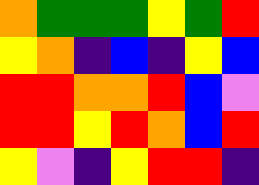[["orange", "green", "green", "green", "yellow", "green", "red"], ["yellow", "orange", "indigo", "blue", "indigo", "yellow", "blue"], ["red", "red", "orange", "orange", "red", "blue", "violet"], ["red", "red", "yellow", "red", "orange", "blue", "red"], ["yellow", "violet", "indigo", "yellow", "red", "red", "indigo"]]